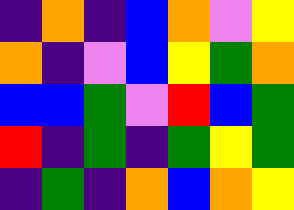[["indigo", "orange", "indigo", "blue", "orange", "violet", "yellow"], ["orange", "indigo", "violet", "blue", "yellow", "green", "orange"], ["blue", "blue", "green", "violet", "red", "blue", "green"], ["red", "indigo", "green", "indigo", "green", "yellow", "green"], ["indigo", "green", "indigo", "orange", "blue", "orange", "yellow"]]